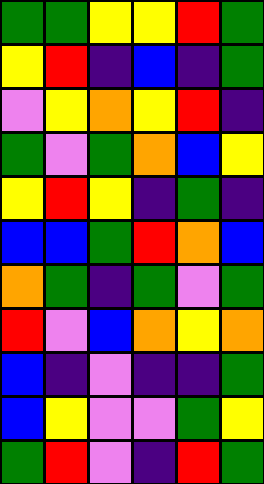[["green", "green", "yellow", "yellow", "red", "green"], ["yellow", "red", "indigo", "blue", "indigo", "green"], ["violet", "yellow", "orange", "yellow", "red", "indigo"], ["green", "violet", "green", "orange", "blue", "yellow"], ["yellow", "red", "yellow", "indigo", "green", "indigo"], ["blue", "blue", "green", "red", "orange", "blue"], ["orange", "green", "indigo", "green", "violet", "green"], ["red", "violet", "blue", "orange", "yellow", "orange"], ["blue", "indigo", "violet", "indigo", "indigo", "green"], ["blue", "yellow", "violet", "violet", "green", "yellow"], ["green", "red", "violet", "indigo", "red", "green"]]